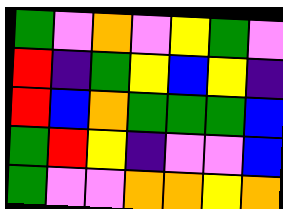[["green", "violet", "orange", "violet", "yellow", "green", "violet"], ["red", "indigo", "green", "yellow", "blue", "yellow", "indigo"], ["red", "blue", "orange", "green", "green", "green", "blue"], ["green", "red", "yellow", "indigo", "violet", "violet", "blue"], ["green", "violet", "violet", "orange", "orange", "yellow", "orange"]]